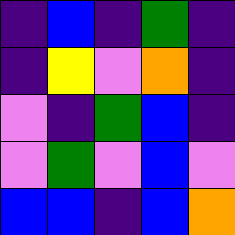[["indigo", "blue", "indigo", "green", "indigo"], ["indigo", "yellow", "violet", "orange", "indigo"], ["violet", "indigo", "green", "blue", "indigo"], ["violet", "green", "violet", "blue", "violet"], ["blue", "blue", "indigo", "blue", "orange"]]